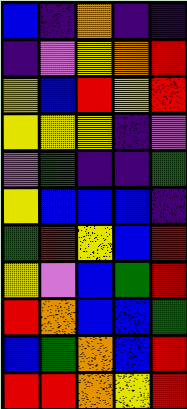[["blue", "indigo", "orange", "indigo", "indigo"], ["indigo", "violet", "yellow", "orange", "red"], ["yellow", "blue", "red", "yellow", "red"], ["yellow", "yellow", "yellow", "indigo", "violet"], ["violet", "green", "indigo", "indigo", "green"], ["yellow", "blue", "blue", "blue", "indigo"], ["green", "red", "yellow", "blue", "red"], ["yellow", "violet", "blue", "green", "red"], ["red", "orange", "blue", "blue", "green"], ["blue", "green", "orange", "blue", "red"], ["red", "red", "orange", "yellow", "red"]]